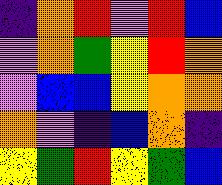[["indigo", "orange", "red", "violet", "red", "blue"], ["violet", "orange", "green", "yellow", "red", "orange"], ["violet", "blue", "blue", "yellow", "orange", "orange"], ["orange", "violet", "indigo", "blue", "orange", "indigo"], ["yellow", "green", "red", "yellow", "green", "blue"]]